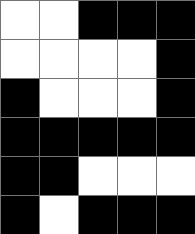[["white", "white", "black", "black", "black"], ["white", "white", "white", "white", "black"], ["black", "white", "white", "white", "black"], ["black", "black", "black", "black", "black"], ["black", "black", "white", "white", "white"], ["black", "white", "black", "black", "black"]]